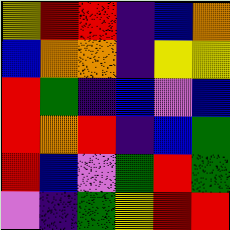[["yellow", "red", "red", "indigo", "blue", "orange"], ["blue", "orange", "orange", "indigo", "yellow", "yellow"], ["red", "green", "indigo", "blue", "violet", "blue"], ["red", "orange", "red", "indigo", "blue", "green"], ["red", "blue", "violet", "green", "red", "green"], ["violet", "indigo", "green", "yellow", "red", "red"]]